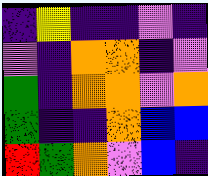[["indigo", "yellow", "indigo", "indigo", "violet", "indigo"], ["violet", "indigo", "orange", "orange", "indigo", "violet"], ["green", "indigo", "orange", "orange", "violet", "orange"], ["green", "indigo", "indigo", "orange", "blue", "blue"], ["red", "green", "orange", "violet", "blue", "indigo"]]